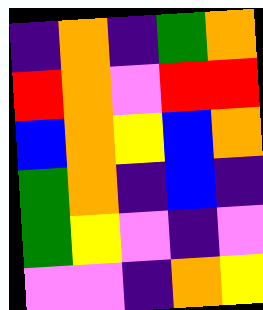[["indigo", "orange", "indigo", "green", "orange"], ["red", "orange", "violet", "red", "red"], ["blue", "orange", "yellow", "blue", "orange"], ["green", "orange", "indigo", "blue", "indigo"], ["green", "yellow", "violet", "indigo", "violet"], ["violet", "violet", "indigo", "orange", "yellow"]]